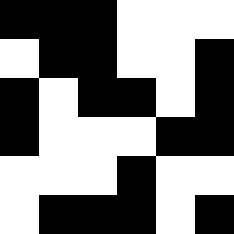[["black", "black", "black", "white", "white", "white"], ["white", "black", "black", "white", "white", "black"], ["black", "white", "black", "black", "white", "black"], ["black", "white", "white", "white", "black", "black"], ["white", "white", "white", "black", "white", "white"], ["white", "black", "black", "black", "white", "black"]]